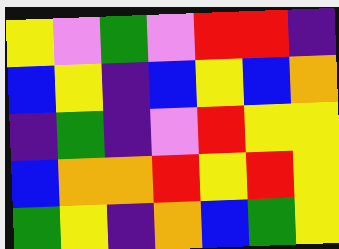[["yellow", "violet", "green", "violet", "red", "red", "indigo"], ["blue", "yellow", "indigo", "blue", "yellow", "blue", "orange"], ["indigo", "green", "indigo", "violet", "red", "yellow", "yellow"], ["blue", "orange", "orange", "red", "yellow", "red", "yellow"], ["green", "yellow", "indigo", "orange", "blue", "green", "yellow"]]